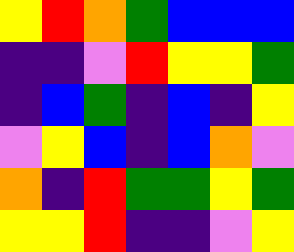[["yellow", "red", "orange", "green", "blue", "blue", "blue"], ["indigo", "indigo", "violet", "red", "yellow", "yellow", "green"], ["indigo", "blue", "green", "indigo", "blue", "indigo", "yellow"], ["violet", "yellow", "blue", "indigo", "blue", "orange", "violet"], ["orange", "indigo", "red", "green", "green", "yellow", "green"], ["yellow", "yellow", "red", "indigo", "indigo", "violet", "yellow"]]